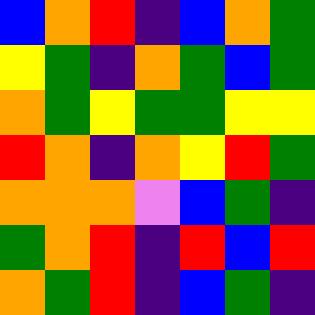[["blue", "orange", "red", "indigo", "blue", "orange", "green"], ["yellow", "green", "indigo", "orange", "green", "blue", "green"], ["orange", "green", "yellow", "green", "green", "yellow", "yellow"], ["red", "orange", "indigo", "orange", "yellow", "red", "green"], ["orange", "orange", "orange", "violet", "blue", "green", "indigo"], ["green", "orange", "red", "indigo", "red", "blue", "red"], ["orange", "green", "red", "indigo", "blue", "green", "indigo"]]